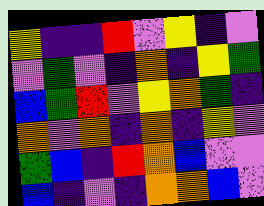[["yellow", "indigo", "indigo", "red", "violet", "yellow", "indigo", "violet"], ["violet", "green", "violet", "indigo", "orange", "indigo", "yellow", "green"], ["blue", "green", "red", "violet", "yellow", "orange", "green", "indigo"], ["orange", "violet", "orange", "indigo", "orange", "indigo", "yellow", "violet"], ["green", "blue", "indigo", "red", "orange", "blue", "violet", "violet"], ["blue", "indigo", "violet", "indigo", "orange", "orange", "blue", "violet"]]